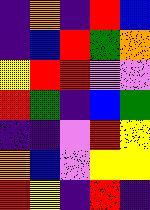[["indigo", "orange", "indigo", "red", "blue"], ["indigo", "blue", "red", "green", "orange"], ["yellow", "red", "red", "violet", "violet"], ["red", "green", "indigo", "blue", "green"], ["indigo", "indigo", "violet", "red", "yellow"], ["orange", "blue", "violet", "yellow", "yellow"], ["red", "yellow", "indigo", "red", "indigo"]]